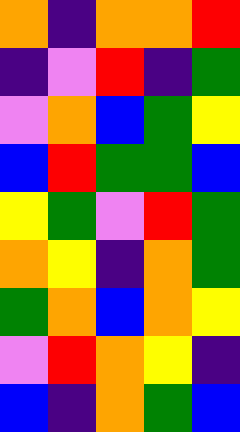[["orange", "indigo", "orange", "orange", "red"], ["indigo", "violet", "red", "indigo", "green"], ["violet", "orange", "blue", "green", "yellow"], ["blue", "red", "green", "green", "blue"], ["yellow", "green", "violet", "red", "green"], ["orange", "yellow", "indigo", "orange", "green"], ["green", "orange", "blue", "orange", "yellow"], ["violet", "red", "orange", "yellow", "indigo"], ["blue", "indigo", "orange", "green", "blue"]]